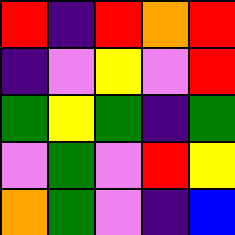[["red", "indigo", "red", "orange", "red"], ["indigo", "violet", "yellow", "violet", "red"], ["green", "yellow", "green", "indigo", "green"], ["violet", "green", "violet", "red", "yellow"], ["orange", "green", "violet", "indigo", "blue"]]